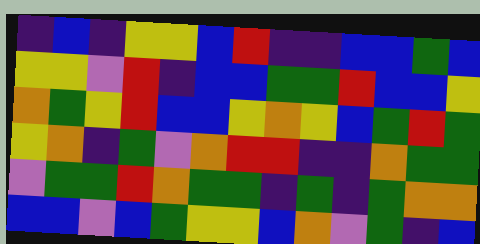[["indigo", "blue", "indigo", "yellow", "yellow", "blue", "red", "indigo", "indigo", "blue", "blue", "green", "blue"], ["yellow", "yellow", "violet", "red", "indigo", "blue", "blue", "green", "green", "red", "blue", "blue", "yellow"], ["orange", "green", "yellow", "red", "blue", "blue", "yellow", "orange", "yellow", "blue", "green", "red", "green"], ["yellow", "orange", "indigo", "green", "violet", "orange", "red", "red", "indigo", "indigo", "orange", "green", "green"], ["violet", "green", "green", "red", "orange", "green", "green", "indigo", "green", "indigo", "green", "orange", "orange"], ["blue", "blue", "violet", "blue", "green", "yellow", "yellow", "blue", "orange", "violet", "green", "indigo", "blue"]]